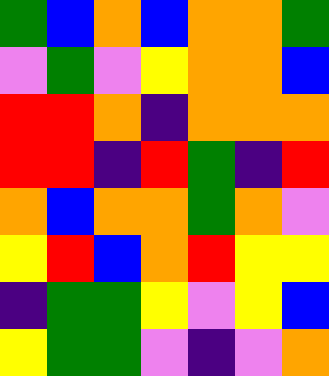[["green", "blue", "orange", "blue", "orange", "orange", "green"], ["violet", "green", "violet", "yellow", "orange", "orange", "blue"], ["red", "red", "orange", "indigo", "orange", "orange", "orange"], ["red", "red", "indigo", "red", "green", "indigo", "red"], ["orange", "blue", "orange", "orange", "green", "orange", "violet"], ["yellow", "red", "blue", "orange", "red", "yellow", "yellow"], ["indigo", "green", "green", "yellow", "violet", "yellow", "blue"], ["yellow", "green", "green", "violet", "indigo", "violet", "orange"]]